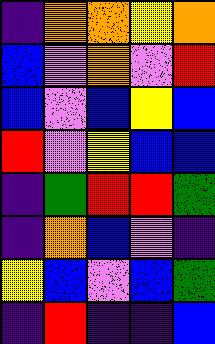[["indigo", "orange", "orange", "yellow", "orange"], ["blue", "violet", "orange", "violet", "red"], ["blue", "violet", "blue", "yellow", "blue"], ["red", "violet", "yellow", "blue", "blue"], ["indigo", "green", "red", "red", "green"], ["indigo", "orange", "blue", "violet", "indigo"], ["yellow", "blue", "violet", "blue", "green"], ["indigo", "red", "indigo", "indigo", "blue"]]